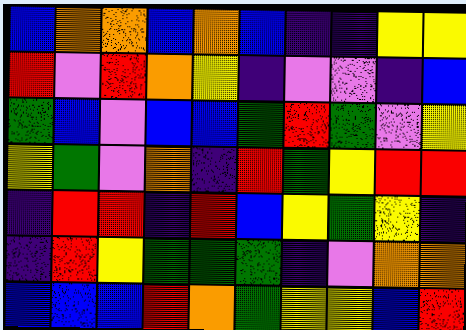[["blue", "orange", "orange", "blue", "orange", "blue", "indigo", "indigo", "yellow", "yellow"], ["red", "violet", "red", "orange", "yellow", "indigo", "violet", "violet", "indigo", "blue"], ["green", "blue", "violet", "blue", "blue", "green", "red", "green", "violet", "yellow"], ["yellow", "green", "violet", "orange", "indigo", "red", "green", "yellow", "red", "red"], ["indigo", "red", "red", "indigo", "red", "blue", "yellow", "green", "yellow", "indigo"], ["indigo", "red", "yellow", "green", "green", "green", "indigo", "violet", "orange", "orange"], ["blue", "blue", "blue", "red", "orange", "green", "yellow", "yellow", "blue", "red"]]